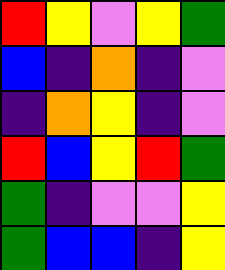[["red", "yellow", "violet", "yellow", "green"], ["blue", "indigo", "orange", "indigo", "violet"], ["indigo", "orange", "yellow", "indigo", "violet"], ["red", "blue", "yellow", "red", "green"], ["green", "indigo", "violet", "violet", "yellow"], ["green", "blue", "blue", "indigo", "yellow"]]